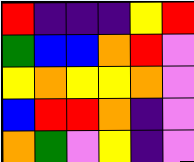[["red", "indigo", "indigo", "indigo", "yellow", "red"], ["green", "blue", "blue", "orange", "red", "violet"], ["yellow", "orange", "yellow", "yellow", "orange", "violet"], ["blue", "red", "red", "orange", "indigo", "violet"], ["orange", "green", "violet", "yellow", "indigo", "violet"]]